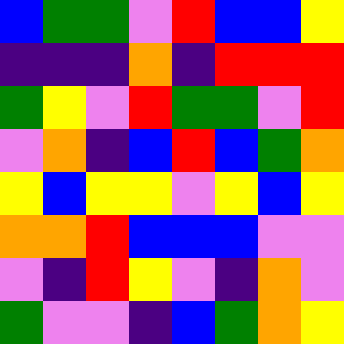[["blue", "green", "green", "violet", "red", "blue", "blue", "yellow"], ["indigo", "indigo", "indigo", "orange", "indigo", "red", "red", "red"], ["green", "yellow", "violet", "red", "green", "green", "violet", "red"], ["violet", "orange", "indigo", "blue", "red", "blue", "green", "orange"], ["yellow", "blue", "yellow", "yellow", "violet", "yellow", "blue", "yellow"], ["orange", "orange", "red", "blue", "blue", "blue", "violet", "violet"], ["violet", "indigo", "red", "yellow", "violet", "indigo", "orange", "violet"], ["green", "violet", "violet", "indigo", "blue", "green", "orange", "yellow"]]